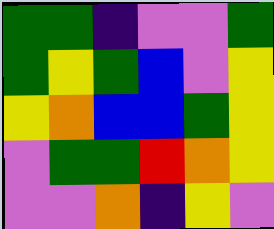[["green", "green", "indigo", "violet", "violet", "green"], ["green", "yellow", "green", "blue", "violet", "yellow"], ["yellow", "orange", "blue", "blue", "green", "yellow"], ["violet", "green", "green", "red", "orange", "yellow"], ["violet", "violet", "orange", "indigo", "yellow", "violet"]]